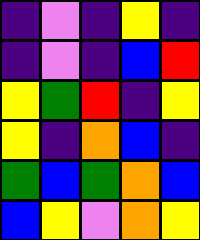[["indigo", "violet", "indigo", "yellow", "indigo"], ["indigo", "violet", "indigo", "blue", "red"], ["yellow", "green", "red", "indigo", "yellow"], ["yellow", "indigo", "orange", "blue", "indigo"], ["green", "blue", "green", "orange", "blue"], ["blue", "yellow", "violet", "orange", "yellow"]]